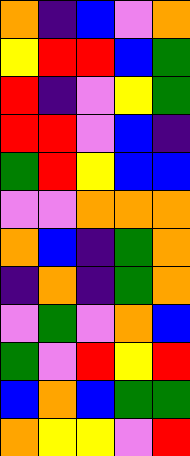[["orange", "indigo", "blue", "violet", "orange"], ["yellow", "red", "red", "blue", "green"], ["red", "indigo", "violet", "yellow", "green"], ["red", "red", "violet", "blue", "indigo"], ["green", "red", "yellow", "blue", "blue"], ["violet", "violet", "orange", "orange", "orange"], ["orange", "blue", "indigo", "green", "orange"], ["indigo", "orange", "indigo", "green", "orange"], ["violet", "green", "violet", "orange", "blue"], ["green", "violet", "red", "yellow", "red"], ["blue", "orange", "blue", "green", "green"], ["orange", "yellow", "yellow", "violet", "red"]]